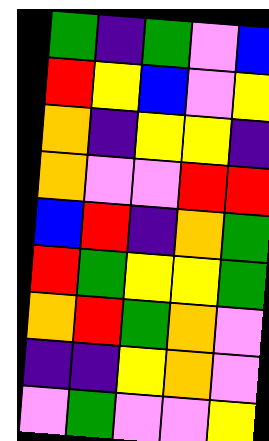[["green", "indigo", "green", "violet", "blue"], ["red", "yellow", "blue", "violet", "yellow"], ["orange", "indigo", "yellow", "yellow", "indigo"], ["orange", "violet", "violet", "red", "red"], ["blue", "red", "indigo", "orange", "green"], ["red", "green", "yellow", "yellow", "green"], ["orange", "red", "green", "orange", "violet"], ["indigo", "indigo", "yellow", "orange", "violet"], ["violet", "green", "violet", "violet", "yellow"]]